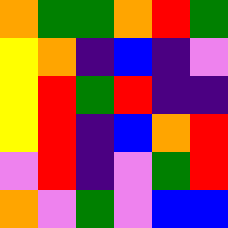[["orange", "green", "green", "orange", "red", "green"], ["yellow", "orange", "indigo", "blue", "indigo", "violet"], ["yellow", "red", "green", "red", "indigo", "indigo"], ["yellow", "red", "indigo", "blue", "orange", "red"], ["violet", "red", "indigo", "violet", "green", "red"], ["orange", "violet", "green", "violet", "blue", "blue"]]